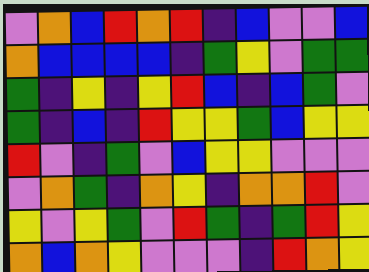[["violet", "orange", "blue", "red", "orange", "red", "indigo", "blue", "violet", "violet", "blue"], ["orange", "blue", "blue", "blue", "blue", "indigo", "green", "yellow", "violet", "green", "green"], ["green", "indigo", "yellow", "indigo", "yellow", "red", "blue", "indigo", "blue", "green", "violet"], ["green", "indigo", "blue", "indigo", "red", "yellow", "yellow", "green", "blue", "yellow", "yellow"], ["red", "violet", "indigo", "green", "violet", "blue", "yellow", "yellow", "violet", "violet", "violet"], ["violet", "orange", "green", "indigo", "orange", "yellow", "indigo", "orange", "orange", "red", "violet"], ["yellow", "violet", "yellow", "green", "violet", "red", "green", "indigo", "green", "red", "yellow"], ["orange", "blue", "orange", "yellow", "violet", "violet", "violet", "indigo", "red", "orange", "yellow"]]